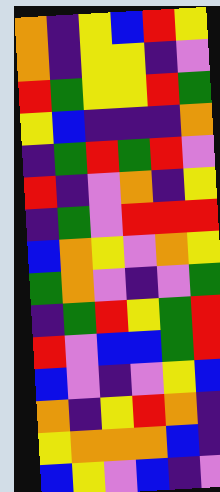[["orange", "indigo", "yellow", "blue", "red", "yellow"], ["orange", "indigo", "yellow", "yellow", "indigo", "violet"], ["red", "green", "yellow", "yellow", "red", "green"], ["yellow", "blue", "indigo", "indigo", "indigo", "orange"], ["indigo", "green", "red", "green", "red", "violet"], ["red", "indigo", "violet", "orange", "indigo", "yellow"], ["indigo", "green", "violet", "red", "red", "red"], ["blue", "orange", "yellow", "violet", "orange", "yellow"], ["green", "orange", "violet", "indigo", "violet", "green"], ["indigo", "green", "red", "yellow", "green", "red"], ["red", "violet", "blue", "blue", "green", "red"], ["blue", "violet", "indigo", "violet", "yellow", "blue"], ["orange", "indigo", "yellow", "red", "orange", "indigo"], ["yellow", "orange", "orange", "orange", "blue", "indigo"], ["blue", "yellow", "violet", "blue", "indigo", "violet"]]